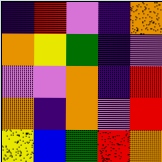[["indigo", "red", "violet", "indigo", "orange"], ["orange", "yellow", "green", "indigo", "violet"], ["violet", "violet", "orange", "indigo", "red"], ["orange", "indigo", "orange", "violet", "red"], ["yellow", "blue", "green", "red", "orange"]]